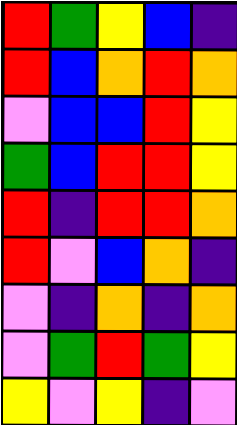[["red", "green", "yellow", "blue", "indigo"], ["red", "blue", "orange", "red", "orange"], ["violet", "blue", "blue", "red", "yellow"], ["green", "blue", "red", "red", "yellow"], ["red", "indigo", "red", "red", "orange"], ["red", "violet", "blue", "orange", "indigo"], ["violet", "indigo", "orange", "indigo", "orange"], ["violet", "green", "red", "green", "yellow"], ["yellow", "violet", "yellow", "indigo", "violet"]]